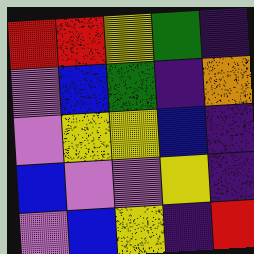[["red", "red", "yellow", "green", "indigo"], ["violet", "blue", "green", "indigo", "orange"], ["violet", "yellow", "yellow", "blue", "indigo"], ["blue", "violet", "violet", "yellow", "indigo"], ["violet", "blue", "yellow", "indigo", "red"]]